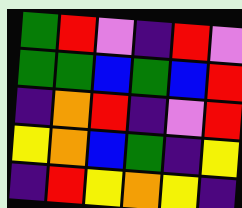[["green", "red", "violet", "indigo", "red", "violet"], ["green", "green", "blue", "green", "blue", "red"], ["indigo", "orange", "red", "indigo", "violet", "red"], ["yellow", "orange", "blue", "green", "indigo", "yellow"], ["indigo", "red", "yellow", "orange", "yellow", "indigo"]]